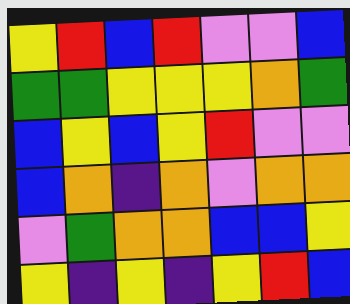[["yellow", "red", "blue", "red", "violet", "violet", "blue"], ["green", "green", "yellow", "yellow", "yellow", "orange", "green"], ["blue", "yellow", "blue", "yellow", "red", "violet", "violet"], ["blue", "orange", "indigo", "orange", "violet", "orange", "orange"], ["violet", "green", "orange", "orange", "blue", "blue", "yellow"], ["yellow", "indigo", "yellow", "indigo", "yellow", "red", "blue"]]